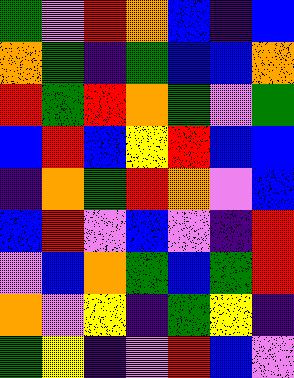[["green", "violet", "red", "orange", "blue", "indigo", "blue"], ["orange", "green", "indigo", "green", "blue", "blue", "orange"], ["red", "green", "red", "orange", "green", "violet", "green"], ["blue", "red", "blue", "yellow", "red", "blue", "blue"], ["indigo", "orange", "green", "red", "orange", "violet", "blue"], ["blue", "red", "violet", "blue", "violet", "indigo", "red"], ["violet", "blue", "orange", "green", "blue", "green", "red"], ["orange", "violet", "yellow", "indigo", "green", "yellow", "indigo"], ["green", "yellow", "indigo", "violet", "red", "blue", "violet"]]